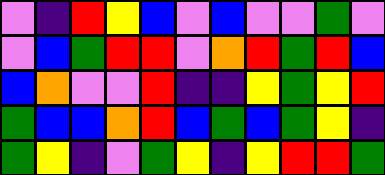[["violet", "indigo", "red", "yellow", "blue", "violet", "blue", "violet", "violet", "green", "violet"], ["violet", "blue", "green", "red", "red", "violet", "orange", "red", "green", "red", "blue"], ["blue", "orange", "violet", "violet", "red", "indigo", "indigo", "yellow", "green", "yellow", "red"], ["green", "blue", "blue", "orange", "red", "blue", "green", "blue", "green", "yellow", "indigo"], ["green", "yellow", "indigo", "violet", "green", "yellow", "indigo", "yellow", "red", "red", "green"]]